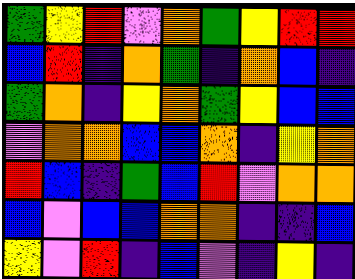[["green", "yellow", "red", "violet", "orange", "green", "yellow", "red", "red"], ["blue", "red", "indigo", "orange", "green", "indigo", "orange", "blue", "indigo"], ["green", "orange", "indigo", "yellow", "orange", "green", "yellow", "blue", "blue"], ["violet", "orange", "orange", "blue", "blue", "orange", "indigo", "yellow", "orange"], ["red", "blue", "indigo", "green", "blue", "red", "violet", "orange", "orange"], ["blue", "violet", "blue", "blue", "orange", "orange", "indigo", "indigo", "blue"], ["yellow", "violet", "red", "indigo", "blue", "violet", "indigo", "yellow", "indigo"]]